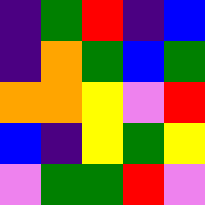[["indigo", "green", "red", "indigo", "blue"], ["indigo", "orange", "green", "blue", "green"], ["orange", "orange", "yellow", "violet", "red"], ["blue", "indigo", "yellow", "green", "yellow"], ["violet", "green", "green", "red", "violet"]]